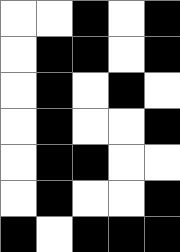[["white", "white", "black", "white", "black"], ["white", "black", "black", "white", "black"], ["white", "black", "white", "black", "white"], ["white", "black", "white", "white", "black"], ["white", "black", "black", "white", "white"], ["white", "black", "white", "white", "black"], ["black", "white", "black", "black", "black"]]